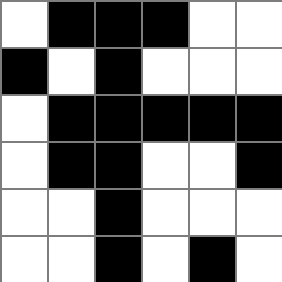[["white", "black", "black", "black", "white", "white"], ["black", "white", "black", "white", "white", "white"], ["white", "black", "black", "black", "black", "black"], ["white", "black", "black", "white", "white", "black"], ["white", "white", "black", "white", "white", "white"], ["white", "white", "black", "white", "black", "white"]]